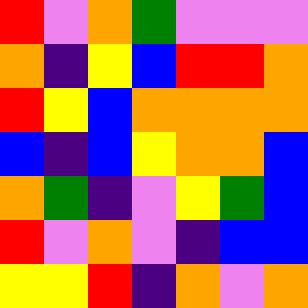[["red", "violet", "orange", "green", "violet", "violet", "violet"], ["orange", "indigo", "yellow", "blue", "red", "red", "orange"], ["red", "yellow", "blue", "orange", "orange", "orange", "orange"], ["blue", "indigo", "blue", "yellow", "orange", "orange", "blue"], ["orange", "green", "indigo", "violet", "yellow", "green", "blue"], ["red", "violet", "orange", "violet", "indigo", "blue", "blue"], ["yellow", "yellow", "red", "indigo", "orange", "violet", "orange"]]